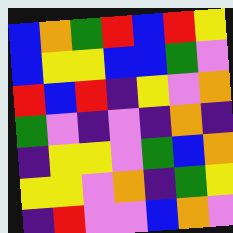[["blue", "orange", "green", "red", "blue", "red", "yellow"], ["blue", "yellow", "yellow", "blue", "blue", "green", "violet"], ["red", "blue", "red", "indigo", "yellow", "violet", "orange"], ["green", "violet", "indigo", "violet", "indigo", "orange", "indigo"], ["indigo", "yellow", "yellow", "violet", "green", "blue", "orange"], ["yellow", "yellow", "violet", "orange", "indigo", "green", "yellow"], ["indigo", "red", "violet", "violet", "blue", "orange", "violet"]]